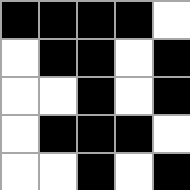[["black", "black", "black", "black", "white"], ["white", "black", "black", "white", "black"], ["white", "white", "black", "white", "black"], ["white", "black", "black", "black", "white"], ["white", "white", "black", "white", "black"]]